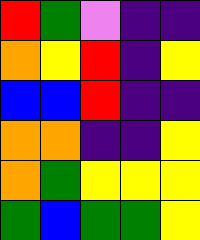[["red", "green", "violet", "indigo", "indigo"], ["orange", "yellow", "red", "indigo", "yellow"], ["blue", "blue", "red", "indigo", "indigo"], ["orange", "orange", "indigo", "indigo", "yellow"], ["orange", "green", "yellow", "yellow", "yellow"], ["green", "blue", "green", "green", "yellow"]]